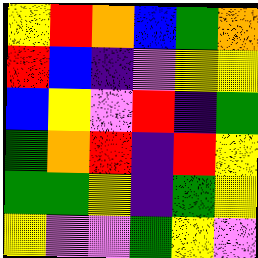[["yellow", "red", "orange", "blue", "green", "orange"], ["red", "blue", "indigo", "violet", "yellow", "yellow"], ["blue", "yellow", "violet", "red", "indigo", "green"], ["green", "orange", "red", "indigo", "red", "yellow"], ["green", "green", "yellow", "indigo", "green", "yellow"], ["yellow", "violet", "violet", "green", "yellow", "violet"]]